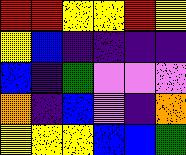[["red", "red", "yellow", "yellow", "red", "yellow"], ["yellow", "blue", "indigo", "indigo", "indigo", "indigo"], ["blue", "indigo", "green", "violet", "violet", "violet"], ["orange", "indigo", "blue", "violet", "indigo", "orange"], ["yellow", "yellow", "yellow", "blue", "blue", "green"]]